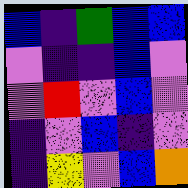[["blue", "indigo", "green", "blue", "blue"], ["violet", "indigo", "indigo", "blue", "violet"], ["violet", "red", "violet", "blue", "violet"], ["indigo", "violet", "blue", "indigo", "violet"], ["indigo", "yellow", "violet", "blue", "orange"]]